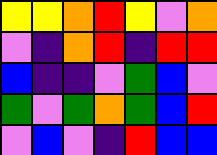[["yellow", "yellow", "orange", "red", "yellow", "violet", "orange"], ["violet", "indigo", "orange", "red", "indigo", "red", "red"], ["blue", "indigo", "indigo", "violet", "green", "blue", "violet"], ["green", "violet", "green", "orange", "green", "blue", "red"], ["violet", "blue", "violet", "indigo", "red", "blue", "blue"]]